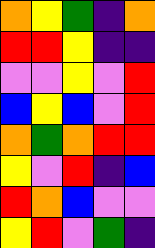[["orange", "yellow", "green", "indigo", "orange"], ["red", "red", "yellow", "indigo", "indigo"], ["violet", "violet", "yellow", "violet", "red"], ["blue", "yellow", "blue", "violet", "red"], ["orange", "green", "orange", "red", "red"], ["yellow", "violet", "red", "indigo", "blue"], ["red", "orange", "blue", "violet", "violet"], ["yellow", "red", "violet", "green", "indigo"]]